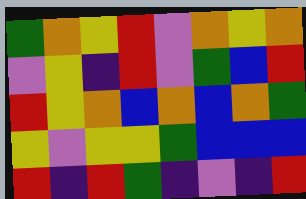[["green", "orange", "yellow", "red", "violet", "orange", "yellow", "orange"], ["violet", "yellow", "indigo", "red", "violet", "green", "blue", "red"], ["red", "yellow", "orange", "blue", "orange", "blue", "orange", "green"], ["yellow", "violet", "yellow", "yellow", "green", "blue", "blue", "blue"], ["red", "indigo", "red", "green", "indigo", "violet", "indigo", "red"]]